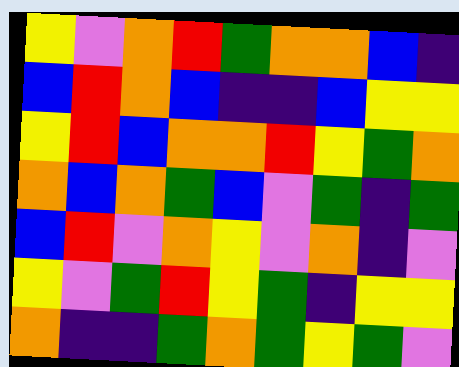[["yellow", "violet", "orange", "red", "green", "orange", "orange", "blue", "indigo"], ["blue", "red", "orange", "blue", "indigo", "indigo", "blue", "yellow", "yellow"], ["yellow", "red", "blue", "orange", "orange", "red", "yellow", "green", "orange"], ["orange", "blue", "orange", "green", "blue", "violet", "green", "indigo", "green"], ["blue", "red", "violet", "orange", "yellow", "violet", "orange", "indigo", "violet"], ["yellow", "violet", "green", "red", "yellow", "green", "indigo", "yellow", "yellow"], ["orange", "indigo", "indigo", "green", "orange", "green", "yellow", "green", "violet"]]